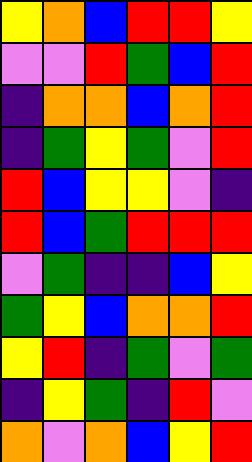[["yellow", "orange", "blue", "red", "red", "yellow"], ["violet", "violet", "red", "green", "blue", "red"], ["indigo", "orange", "orange", "blue", "orange", "red"], ["indigo", "green", "yellow", "green", "violet", "red"], ["red", "blue", "yellow", "yellow", "violet", "indigo"], ["red", "blue", "green", "red", "red", "red"], ["violet", "green", "indigo", "indigo", "blue", "yellow"], ["green", "yellow", "blue", "orange", "orange", "red"], ["yellow", "red", "indigo", "green", "violet", "green"], ["indigo", "yellow", "green", "indigo", "red", "violet"], ["orange", "violet", "orange", "blue", "yellow", "red"]]